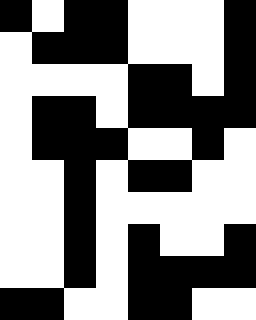[["black", "white", "black", "black", "white", "white", "white", "black"], ["white", "black", "black", "black", "white", "white", "white", "black"], ["white", "white", "white", "white", "black", "black", "white", "black"], ["white", "black", "black", "white", "black", "black", "black", "black"], ["white", "black", "black", "black", "white", "white", "black", "white"], ["white", "white", "black", "white", "black", "black", "white", "white"], ["white", "white", "black", "white", "white", "white", "white", "white"], ["white", "white", "black", "white", "black", "white", "white", "black"], ["white", "white", "black", "white", "black", "black", "black", "black"], ["black", "black", "white", "white", "black", "black", "white", "white"]]